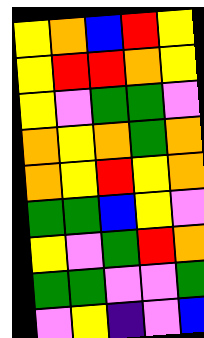[["yellow", "orange", "blue", "red", "yellow"], ["yellow", "red", "red", "orange", "yellow"], ["yellow", "violet", "green", "green", "violet"], ["orange", "yellow", "orange", "green", "orange"], ["orange", "yellow", "red", "yellow", "orange"], ["green", "green", "blue", "yellow", "violet"], ["yellow", "violet", "green", "red", "orange"], ["green", "green", "violet", "violet", "green"], ["violet", "yellow", "indigo", "violet", "blue"]]